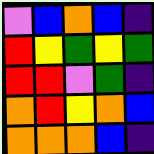[["violet", "blue", "orange", "blue", "indigo"], ["red", "yellow", "green", "yellow", "green"], ["red", "red", "violet", "green", "indigo"], ["orange", "red", "yellow", "orange", "blue"], ["orange", "orange", "orange", "blue", "indigo"]]